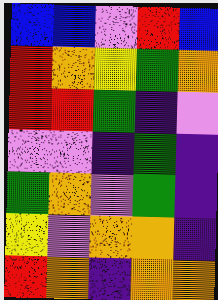[["blue", "blue", "violet", "red", "blue"], ["red", "orange", "yellow", "green", "orange"], ["red", "red", "green", "indigo", "violet"], ["violet", "violet", "indigo", "green", "indigo"], ["green", "orange", "violet", "green", "indigo"], ["yellow", "violet", "orange", "orange", "indigo"], ["red", "orange", "indigo", "orange", "orange"]]